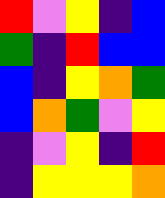[["red", "violet", "yellow", "indigo", "blue"], ["green", "indigo", "red", "blue", "blue"], ["blue", "indigo", "yellow", "orange", "green"], ["blue", "orange", "green", "violet", "yellow"], ["indigo", "violet", "yellow", "indigo", "red"], ["indigo", "yellow", "yellow", "yellow", "orange"]]